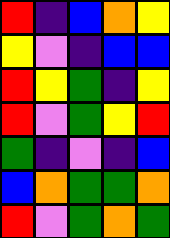[["red", "indigo", "blue", "orange", "yellow"], ["yellow", "violet", "indigo", "blue", "blue"], ["red", "yellow", "green", "indigo", "yellow"], ["red", "violet", "green", "yellow", "red"], ["green", "indigo", "violet", "indigo", "blue"], ["blue", "orange", "green", "green", "orange"], ["red", "violet", "green", "orange", "green"]]